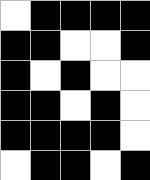[["white", "black", "black", "black", "black"], ["black", "black", "white", "white", "black"], ["black", "white", "black", "white", "white"], ["black", "black", "white", "black", "white"], ["black", "black", "black", "black", "white"], ["white", "black", "black", "white", "black"]]